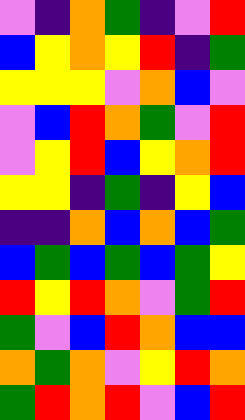[["violet", "indigo", "orange", "green", "indigo", "violet", "red"], ["blue", "yellow", "orange", "yellow", "red", "indigo", "green"], ["yellow", "yellow", "yellow", "violet", "orange", "blue", "violet"], ["violet", "blue", "red", "orange", "green", "violet", "red"], ["violet", "yellow", "red", "blue", "yellow", "orange", "red"], ["yellow", "yellow", "indigo", "green", "indigo", "yellow", "blue"], ["indigo", "indigo", "orange", "blue", "orange", "blue", "green"], ["blue", "green", "blue", "green", "blue", "green", "yellow"], ["red", "yellow", "red", "orange", "violet", "green", "red"], ["green", "violet", "blue", "red", "orange", "blue", "blue"], ["orange", "green", "orange", "violet", "yellow", "red", "orange"], ["green", "red", "orange", "red", "violet", "blue", "red"]]